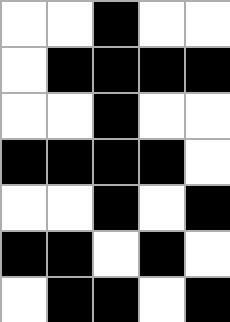[["white", "white", "black", "white", "white"], ["white", "black", "black", "black", "black"], ["white", "white", "black", "white", "white"], ["black", "black", "black", "black", "white"], ["white", "white", "black", "white", "black"], ["black", "black", "white", "black", "white"], ["white", "black", "black", "white", "black"]]